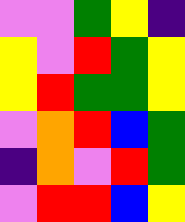[["violet", "violet", "green", "yellow", "indigo"], ["yellow", "violet", "red", "green", "yellow"], ["yellow", "red", "green", "green", "yellow"], ["violet", "orange", "red", "blue", "green"], ["indigo", "orange", "violet", "red", "green"], ["violet", "red", "red", "blue", "yellow"]]